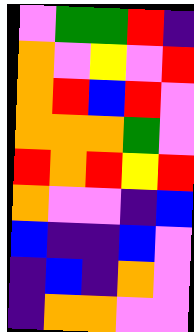[["violet", "green", "green", "red", "indigo"], ["orange", "violet", "yellow", "violet", "red"], ["orange", "red", "blue", "red", "violet"], ["orange", "orange", "orange", "green", "violet"], ["red", "orange", "red", "yellow", "red"], ["orange", "violet", "violet", "indigo", "blue"], ["blue", "indigo", "indigo", "blue", "violet"], ["indigo", "blue", "indigo", "orange", "violet"], ["indigo", "orange", "orange", "violet", "violet"]]